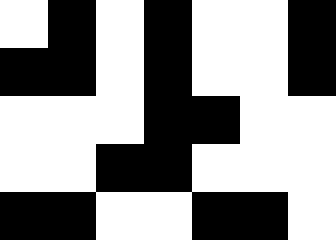[["white", "black", "white", "black", "white", "white", "black"], ["black", "black", "white", "black", "white", "white", "black"], ["white", "white", "white", "black", "black", "white", "white"], ["white", "white", "black", "black", "white", "white", "white"], ["black", "black", "white", "white", "black", "black", "white"]]